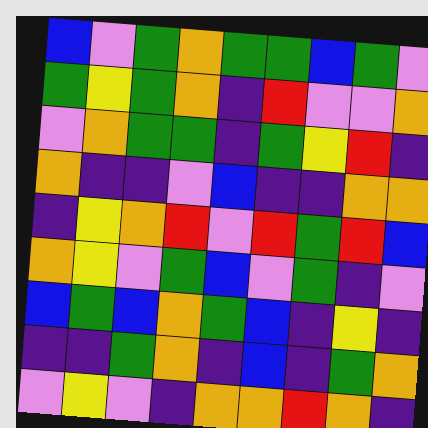[["blue", "violet", "green", "orange", "green", "green", "blue", "green", "violet"], ["green", "yellow", "green", "orange", "indigo", "red", "violet", "violet", "orange"], ["violet", "orange", "green", "green", "indigo", "green", "yellow", "red", "indigo"], ["orange", "indigo", "indigo", "violet", "blue", "indigo", "indigo", "orange", "orange"], ["indigo", "yellow", "orange", "red", "violet", "red", "green", "red", "blue"], ["orange", "yellow", "violet", "green", "blue", "violet", "green", "indigo", "violet"], ["blue", "green", "blue", "orange", "green", "blue", "indigo", "yellow", "indigo"], ["indigo", "indigo", "green", "orange", "indigo", "blue", "indigo", "green", "orange"], ["violet", "yellow", "violet", "indigo", "orange", "orange", "red", "orange", "indigo"]]